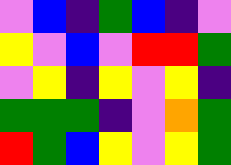[["violet", "blue", "indigo", "green", "blue", "indigo", "violet"], ["yellow", "violet", "blue", "violet", "red", "red", "green"], ["violet", "yellow", "indigo", "yellow", "violet", "yellow", "indigo"], ["green", "green", "green", "indigo", "violet", "orange", "green"], ["red", "green", "blue", "yellow", "violet", "yellow", "green"]]